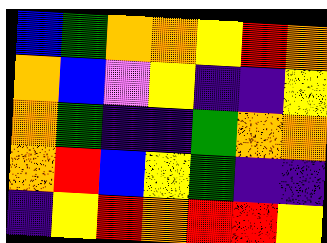[["blue", "green", "orange", "orange", "yellow", "red", "orange"], ["orange", "blue", "violet", "yellow", "indigo", "indigo", "yellow"], ["orange", "green", "indigo", "indigo", "green", "orange", "orange"], ["orange", "red", "blue", "yellow", "green", "indigo", "indigo"], ["indigo", "yellow", "red", "orange", "red", "red", "yellow"]]